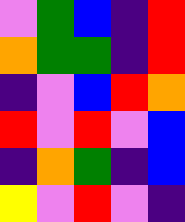[["violet", "green", "blue", "indigo", "red"], ["orange", "green", "green", "indigo", "red"], ["indigo", "violet", "blue", "red", "orange"], ["red", "violet", "red", "violet", "blue"], ["indigo", "orange", "green", "indigo", "blue"], ["yellow", "violet", "red", "violet", "indigo"]]